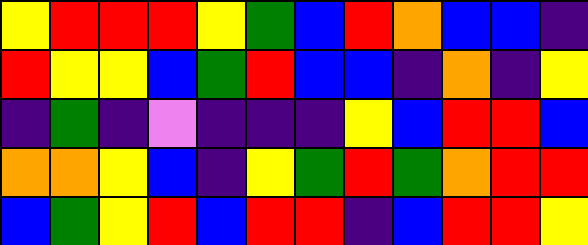[["yellow", "red", "red", "red", "yellow", "green", "blue", "red", "orange", "blue", "blue", "indigo"], ["red", "yellow", "yellow", "blue", "green", "red", "blue", "blue", "indigo", "orange", "indigo", "yellow"], ["indigo", "green", "indigo", "violet", "indigo", "indigo", "indigo", "yellow", "blue", "red", "red", "blue"], ["orange", "orange", "yellow", "blue", "indigo", "yellow", "green", "red", "green", "orange", "red", "red"], ["blue", "green", "yellow", "red", "blue", "red", "red", "indigo", "blue", "red", "red", "yellow"]]